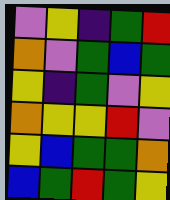[["violet", "yellow", "indigo", "green", "red"], ["orange", "violet", "green", "blue", "green"], ["yellow", "indigo", "green", "violet", "yellow"], ["orange", "yellow", "yellow", "red", "violet"], ["yellow", "blue", "green", "green", "orange"], ["blue", "green", "red", "green", "yellow"]]